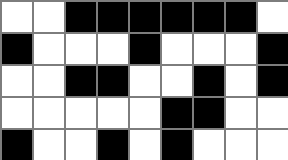[["white", "white", "black", "black", "black", "black", "black", "black", "white"], ["black", "white", "white", "white", "black", "white", "white", "white", "black"], ["white", "white", "black", "black", "white", "white", "black", "white", "black"], ["white", "white", "white", "white", "white", "black", "black", "white", "white"], ["black", "white", "white", "black", "white", "black", "white", "white", "white"]]